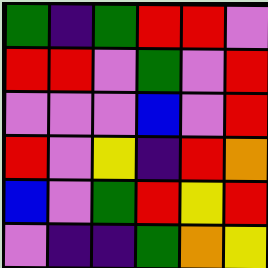[["green", "indigo", "green", "red", "red", "violet"], ["red", "red", "violet", "green", "violet", "red"], ["violet", "violet", "violet", "blue", "violet", "red"], ["red", "violet", "yellow", "indigo", "red", "orange"], ["blue", "violet", "green", "red", "yellow", "red"], ["violet", "indigo", "indigo", "green", "orange", "yellow"]]